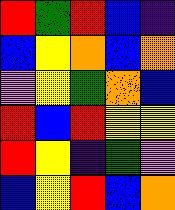[["red", "green", "red", "blue", "indigo"], ["blue", "yellow", "orange", "blue", "orange"], ["violet", "yellow", "green", "orange", "blue"], ["red", "blue", "red", "yellow", "yellow"], ["red", "yellow", "indigo", "green", "violet"], ["blue", "yellow", "red", "blue", "orange"]]